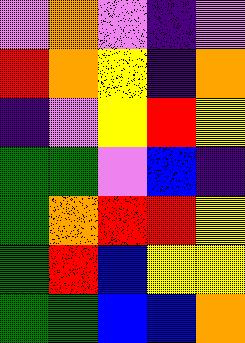[["violet", "orange", "violet", "indigo", "violet"], ["red", "orange", "yellow", "indigo", "orange"], ["indigo", "violet", "yellow", "red", "yellow"], ["green", "green", "violet", "blue", "indigo"], ["green", "orange", "red", "red", "yellow"], ["green", "red", "blue", "yellow", "yellow"], ["green", "green", "blue", "blue", "orange"]]